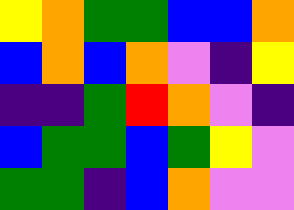[["yellow", "orange", "green", "green", "blue", "blue", "orange"], ["blue", "orange", "blue", "orange", "violet", "indigo", "yellow"], ["indigo", "indigo", "green", "red", "orange", "violet", "indigo"], ["blue", "green", "green", "blue", "green", "yellow", "violet"], ["green", "green", "indigo", "blue", "orange", "violet", "violet"]]